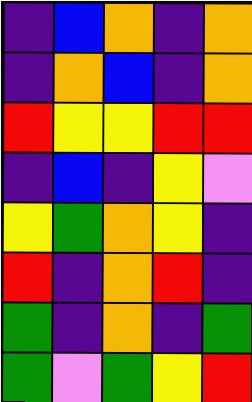[["indigo", "blue", "orange", "indigo", "orange"], ["indigo", "orange", "blue", "indigo", "orange"], ["red", "yellow", "yellow", "red", "red"], ["indigo", "blue", "indigo", "yellow", "violet"], ["yellow", "green", "orange", "yellow", "indigo"], ["red", "indigo", "orange", "red", "indigo"], ["green", "indigo", "orange", "indigo", "green"], ["green", "violet", "green", "yellow", "red"]]